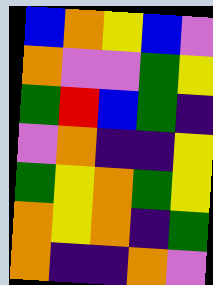[["blue", "orange", "yellow", "blue", "violet"], ["orange", "violet", "violet", "green", "yellow"], ["green", "red", "blue", "green", "indigo"], ["violet", "orange", "indigo", "indigo", "yellow"], ["green", "yellow", "orange", "green", "yellow"], ["orange", "yellow", "orange", "indigo", "green"], ["orange", "indigo", "indigo", "orange", "violet"]]